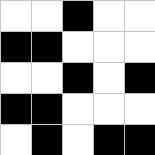[["white", "white", "black", "white", "white"], ["black", "black", "white", "white", "white"], ["white", "white", "black", "white", "black"], ["black", "black", "white", "white", "white"], ["white", "black", "white", "black", "black"]]